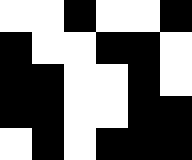[["white", "white", "black", "white", "white", "black"], ["black", "white", "white", "black", "black", "white"], ["black", "black", "white", "white", "black", "white"], ["black", "black", "white", "white", "black", "black"], ["white", "black", "white", "black", "black", "black"]]